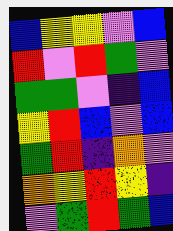[["blue", "yellow", "yellow", "violet", "blue"], ["red", "violet", "red", "green", "violet"], ["green", "green", "violet", "indigo", "blue"], ["yellow", "red", "blue", "violet", "blue"], ["green", "red", "indigo", "orange", "violet"], ["orange", "yellow", "red", "yellow", "indigo"], ["violet", "green", "red", "green", "blue"]]